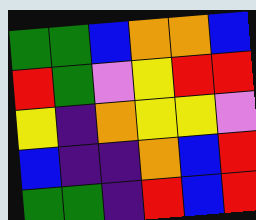[["green", "green", "blue", "orange", "orange", "blue"], ["red", "green", "violet", "yellow", "red", "red"], ["yellow", "indigo", "orange", "yellow", "yellow", "violet"], ["blue", "indigo", "indigo", "orange", "blue", "red"], ["green", "green", "indigo", "red", "blue", "red"]]